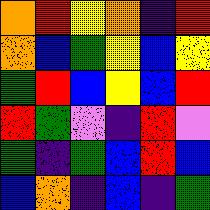[["orange", "red", "yellow", "orange", "indigo", "red"], ["orange", "blue", "green", "yellow", "blue", "yellow"], ["green", "red", "blue", "yellow", "blue", "red"], ["red", "green", "violet", "indigo", "red", "violet"], ["green", "indigo", "green", "blue", "red", "blue"], ["blue", "orange", "indigo", "blue", "indigo", "green"]]